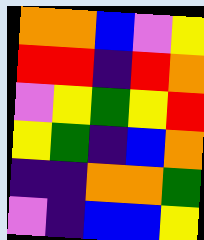[["orange", "orange", "blue", "violet", "yellow"], ["red", "red", "indigo", "red", "orange"], ["violet", "yellow", "green", "yellow", "red"], ["yellow", "green", "indigo", "blue", "orange"], ["indigo", "indigo", "orange", "orange", "green"], ["violet", "indigo", "blue", "blue", "yellow"]]